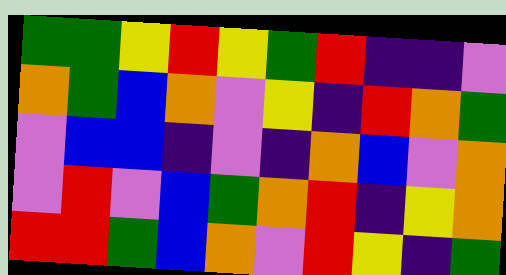[["green", "green", "yellow", "red", "yellow", "green", "red", "indigo", "indigo", "violet"], ["orange", "green", "blue", "orange", "violet", "yellow", "indigo", "red", "orange", "green"], ["violet", "blue", "blue", "indigo", "violet", "indigo", "orange", "blue", "violet", "orange"], ["violet", "red", "violet", "blue", "green", "orange", "red", "indigo", "yellow", "orange"], ["red", "red", "green", "blue", "orange", "violet", "red", "yellow", "indigo", "green"]]